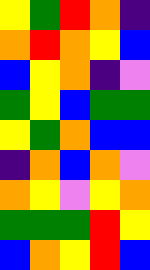[["yellow", "green", "red", "orange", "indigo"], ["orange", "red", "orange", "yellow", "blue"], ["blue", "yellow", "orange", "indigo", "violet"], ["green", "yellow", "blue", "green", "green"], ["yellow", "green", "orange", "blue", "blue"], ["indigo", "orange", "blue", "orange", "violet"], ["orange", "yellow", "violet", "yellow", "orange"], ["green", "green", "green", "red", "yellow"], ["blue", "orange", "yellow", "red", "blue"]]